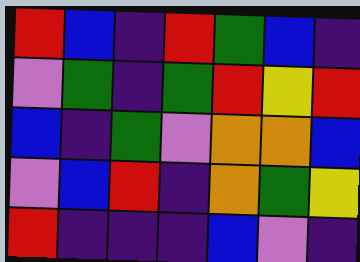[["red", "blue", "indigo", "red", "green", "blue", "indigo"], ["violet", "green", "indigo", "green", "red", "yellow", "red"], ["blue", "indigo", "green", "violet", "orange", "orange", "blue"], ["violet", "blue", "red", "indigo", "orange", "green", "yellow"], ["red", "indigo", "indigo", "indigo", "blue", "violet", "indigo"]]